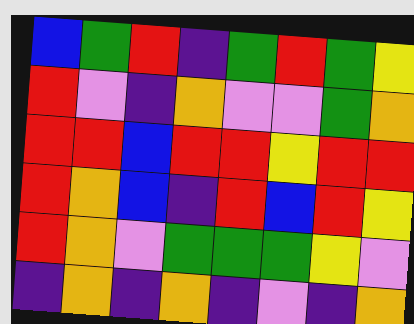[["blue", "green", "red", "indigo", "green", "red", "green", "yellow"], ["red", "violet", "indigo", "orange", "violet", "violet", "green", "orange"], ["red", "red", "blue", "red", "red", "yellow", "red", "red"], ["red", "orange", "blue", "indigo", "red", "blue", "red", "yellow"], ["red", "orange", "violet", "green", "green", "green", "yellow", "violet"], ["indigo", "orange", "indigo", "orange", "indigo", "violet", "indigo", "orange"]]